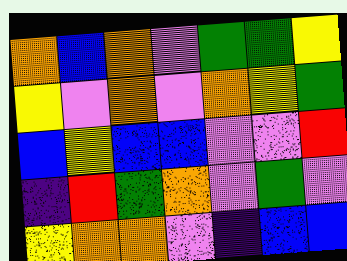[["orange", "blue", "orange", "violet", "green", "green", "yellow"], ["yellow", "violet", "orange", "violet", "orange", "yellow", "green"], ["blue", "yellow", "blue", "blue", "violet", "violet", "red"], ["indigo", "red", "green", "orange", "violet", "green", "violet"], ["yellow", "orange", "orange", "violet", "indigo", "blue", "blue"]]